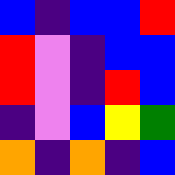[["blue", "indigo", "blue", "blue", "red"], ["red", "violet", "indigo", "blue", "blue"], ["red", "violet", "indigo", "red", "blue"], ["indigo", "violet", "blue", "yellow", "green"], ["orange", "indigo", "orange", "indigo", "blue"]]